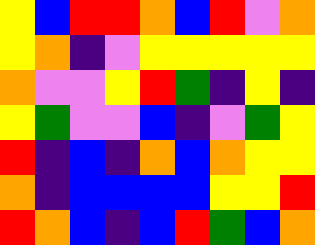[["yellow", "blue", "red", "red", "orange", "blue", "red", "violet", "orange"], ["yellow", "orange", "indigo", "violet", "yellow", "yellow", "yellow", "yellow", "yellow"], ["orange", "violet", "violet", "yellow", "red", "green", "indigo", "yellow", "indigo"], ["yellow", "green", "violet", "violet", "blue", "indigo", "violet", "green", "yellow"], ["red", "indigo", "blue", "indigo", "orange", "blue", "orange", "yellow", "yellow"], ["orange", "indigo", "blue", "blue", "blue", "blue", "yellow", "yellow", "red"], ["red", "orange", "blue", "indigo", "blue", "red", "green", "blue", "orange"]]